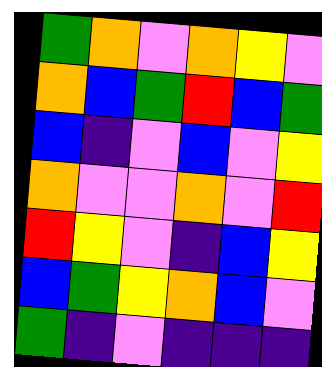[["green", "orange", "violet", "orange", "yellow", "violet"], ["orange", "blue", "green", "red", "blue", "green"], ["blue", "indigo", "violet", "blue", "violet", "yellow"], ["orange", "violet", "violet", "orange", "violet", "red"], ["red", "yellow", "violet", "indigo", "blue", "yellow"], ["blue", "green", "yellow", "orange", "blue", "violet"], ["green", "indigo", "violet", "indigo", "indigo", "indigo"]]